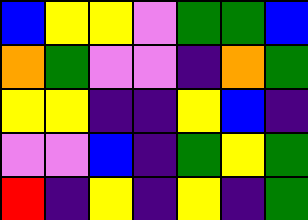[["blue", "yellow", "yellow", "violet", "green", "green", "blue"], ["orange", "green", "violet", "violet", "indigo", "orange", "green"], ["yellow", "yellow", "indigo", "indigo", "yellow", "blue", "indigo"], ["violet", "violet", "blue", "indigo", "green", "yellow", "green"], ["red", "indigo", "yellow", "indigo", "yellow", "indigo", "green"]]